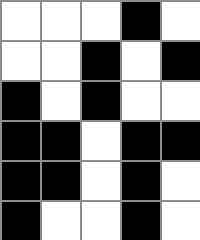[["white", "white", "white", "black", "white"], ["white", "white", "black", "white", "black"], ["black", "white", "black", "white", "white"], ["black", "black", "white", "black", "black"], ["black", "black", "white", "black", "white"], ["black", "white", "white", "black", "white"]]